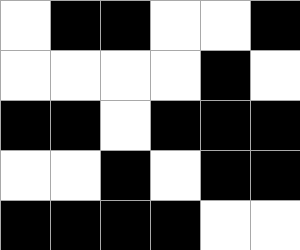[["white", "black", "black", "white", "white", "black"], ["white", "white", "white", "white", "black", "white"], ["black", "black", "white", "black", "black", "black"], ["white", "white", "black", "white", "black", "black"], ["black", "black", "black", "black", "white", "white"]]